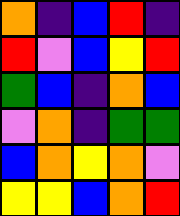[["orange", "indigo", "blue", "red", "indigo"], ["red", "violet", "blue", "yellow", "red"], ["green", "blue", "indigo", "orange", "blue"], ["violet", "orange", "indigo", "green", "green"], ["blue", "orange", "yellow", "orange", "violet"], ["yellow", "yellow", "blue", "orange", "red"]]